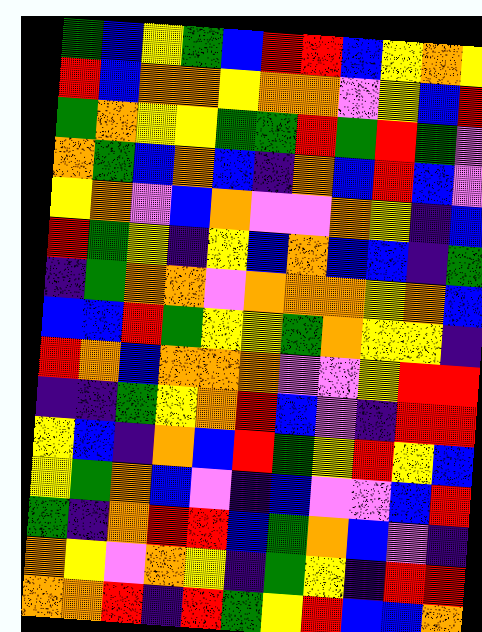[["green", "blue", "yellow", "green", "blue", "red", "red", "blue", "yellow", "orange", "yellow"], ["red", "blue", "orange", "orange", "yellow", "orange", "orange", "violet", "yellow", "blue", "red"], ["green", "orange", "yellow", "yellow", "green", "green", "red", "green", "red", "green", "violet"], ["orange", "green", "blue", "orange", "blue", "indigo", "orange", "blue", "red", "blue", "violet"], ["yellow", "orange", "violet", "blue", "orange", "violet", "violet", "orange", "yellow", "indigo", "blue"], ["red", "green", "yellow", "indigo", "yellow", "blue", "orange", "blue", "blue", "indigo", "green"], ["indigo", "green", "orange", "orange", "violet", "orange", "orange", "orange", "yellow", "orange", "blue"], ["blue", "blue", "red", "green", "yellow", "yellow", "green", "orange", "yellow", "yellow", "indigo"], ["red", "orange", "blue", "orange", "orange", "orange", "violet", "violet", "yellow", "red", "red"], ["indigo", "indigo", "green", "yellow", "orange", "red", "blue", "violet", "indigo", "red", "red"], ["yellow", "blue", "indigo", "orange", "blue", "red", "green", "yellow", "red", "yellow", "blue"], ["yellow", "green", "orange", "blue", "violet", "indigo", "blue", "violet", "violet", "blue", "red"], ["green", "indigo", "orange", "red", "red", "blue", "green", "orange", "blue", "violet", "indigo"], ["orange", "yellow", "violet", "orange", "yellow", "indigo", "green", "yellow", "indigo", "red", "red"], ["orange", "orange", "red", "indigo", "red", "green", "yellow", "red", "blue", "blue", "orange"]]